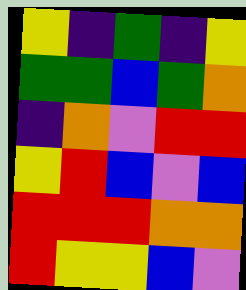[["yellow", "indigo", "green", "indigo", "yellow"], ["green", "green", "blue", "green", "orange"], ["indigo", "orange", "violet", "red", "red"], ["yellow", "red", "blue", "violet", "blue"], ["red", "red", "red", "orange", "orange"], ["red", "yellow", "yellow", "blue", "violet"]]